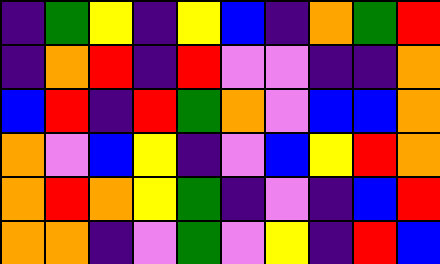[["indigo", "green", "yellow", "indigo", "yellow", "blue", "indigo", "orange", "green", "red"], ["indigo", "orange", "red", "indigo", "red", "violet", "violet", "indigo", "indigo", "orange"], ["blue", "red", "indigo", "red", "green", "orange", "violet", "blue", "blue", "orange"], ["orange", "violet", "blue", "yellow", "indigo", "violet", "blue", "yellow", "red", "orange"], ["orange", "red", "orange", "yellow", "green", "indigo", "violet", "indigo", "blue", "red"], ["orange", "orange", "indigo", "violet", "green", "violet", "yellow", "indigo", "red", "blue"]]